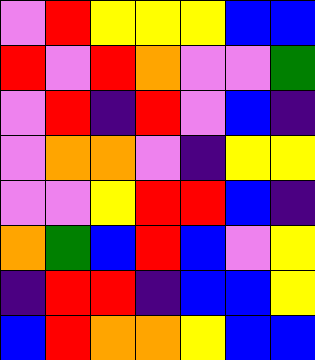[["violet", "red", "yellow", "yellow", "yellow", "blue", "blue"], ["red", "violet", "red", "orange", "violet", "violet", "green"], ["violet", "red", "indigo", "red", "violet", "blue", "indigo"], ["violet", "orange", "orange", "violet", "indigo", "yellow", "yellow"], ["violet", "violet", "yellow", "red", "red", "blue", "indigo"], ["orange", "green", "blue", "red", "blue", "violet", "yellow"], ["indigo", "red", "red", "indigo", "blue", "blue", "yellow"], ["blue", "red", "orange", "orange", "yellow", "blue", "blue"]]